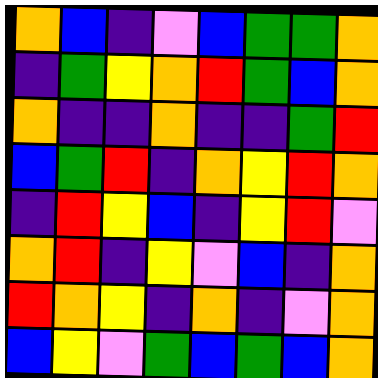[["orange", "blue", "indigo", "violet", "blue", "green", "green", "orange"], ["indigo", "green", "yellow", "orange", "red", "green", "blue", "orange"], ["orange", "indigo", "indigo", "orange", "indigo", "indigo", "green", "red"], ["blue", "green", "red", "indigo", "orange", "yellow", "red", "orange"], ["indigo", "red", "yellow", "blue", "indigo", "yellow", "red", "violet"], ["orange", "red", "indigo", "yellow", "violet", "blue", "indigo", "orange"], ["red", "orange", "yellow", "indigo", "orange", "indigo", "violet", "orange"], ["blue", "yellow", "violet", "green", "blue", "green", "blue", "orange"]]